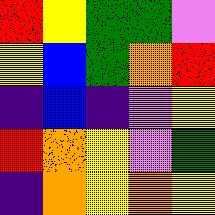[["red", "yellow", "green", "green", "violet"], ["yellow", "blue", "green", "orange", "red"], ["indigo", "blue", "indigo", "violet", "yellow"], ["red", "orange", "yellow", "violet", "green"], ["indigo", "orange", "yellow", "orange", "yellow"]]